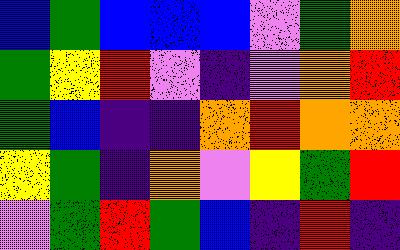[["blue", "green", "blue", "blue", "blue", "violet", "green", "orange"], ["green", "yellow", "red", "violet", "indigo", "violet", "orange", "red"], ["green", "blue", "indigo", "indigo", "orange", "red", "orange", "orange"], ["yellow", "green", "indigo", "orange", "violet", "yellow", "green", "red"], ["violet", "green", "red", "green", "blue", "indigo", "red", "indigo"]]